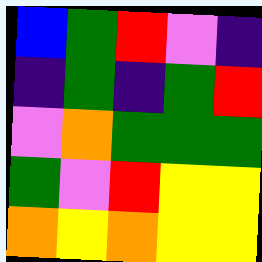[["blue", "green", "red", "violet", "indigo"], ["indigo", "green", "indigo", "green", "red"], ["violet", "orange", "green", "green", "green"], ["green", "violet", "red", "yellow", "yellow"], ["orange", "yellow", "orange", "yellow", "yellow"]]